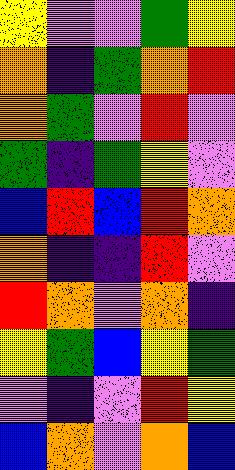[["yellow", "violet", "violet", "green", "yellow"], ["orange", "indigo", "green", "orange", "red"], ["orange", "green", "violet", "red", "violet"], ["green", "indigo", "green", "yellow", "violet"], ["blue", "red", "blue", "red", "orange"], ["orange", "indigo", "indigo", "red", "violet"], ["red", "orange", "violet", "orange", "indigo"], ["yellow", "green", "blue", "yellow", "green"], ["violet", "indigo", "violet", "red", "yellow"], ["blue", "orange", "violet", "orange", "blue"]]